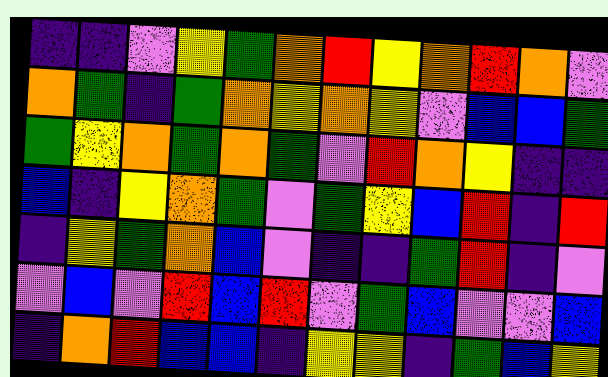[["indigo", "indigo", "violet", "yellow", "green", "orange", "red", "yellow", "orange", "red", "orange", "violet"], ["orange", "green", "indigo", "green", "orange", "yellow", "orange", "yellow", "violet", "blue", "blue", "green"], ["green", "yellow", "orange", "green", "orange", "green", "violet", "red", "orange", "yellow", "indigo", "indigo"], ["blue", "indigo", "yellow", "orange", "green", "violet", "green", "yellow", "blue", "red", "indigo", "red"], ["indigo", "yellow", "green", "orange", "blue", "violet", "indigo", "indigo", "green", "red", "indigo", "violet"], ["violet", "blue", "violet", "red", "blue", "red", "violet", "green", "blue", "violet", "violet", "blue"], ["indigo", "orange", "red", "blue", "blue", "indigo", "yellow", "yellow", "indigo", "green", "blue", "yellow"]]